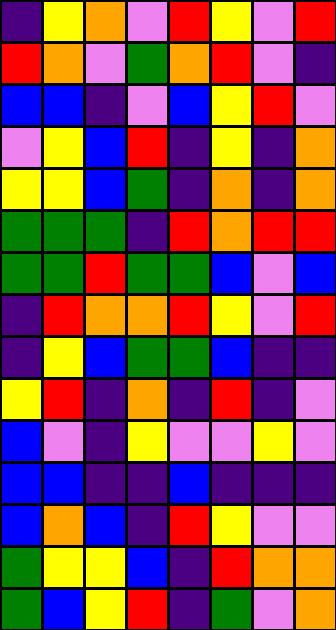[["indigo", "yellow", "orange", "violet", "red", "yellow", "violet", "red"], ["red", "orange", "violet", "green", "orange", "red", "violet", "indigo"], ["blue", "blue", "indigo", "violet", "blue", "yellow", "red", "violet"], ["violet", "yellow", "blue", "red", "indigo", "yellow", "indigo", "orange"], ["yellow", "yellow", "blue", "green", "indigo", "orange", "indigo", "orange"], ["green", "green", "green", "indigo", "red", "orange", "red", "red"], ["green", "green", "red", "green", "green", "blue", "violet", "blue"], ["indigo", "red", "orange", "orange", "red", "yellow", "violet", "red"], ["indigo", "yellow", "blue", "green", "green", "blue", "indigo", "indigo"], ["yellow", "red", "indigo", "orange", "indigo", "red", "indigo", "violet"], ["blue", "violet", "indigo", "yellow", "violet", "violet", "yellow", "violet"], ["blue", "blue", "indigo", "indigo", "blue", "indigo", "indigo", "indigo"], ["blue", "orange", "blue", "indigo", "red", "yellow", "violet", "violet"], ["green", "yellow", "yellow", "blue", "indigo", "red", "orange", "orange"], ["green", "blue", "yellow", "red", "indigo", "green", "violet", "orange"]]